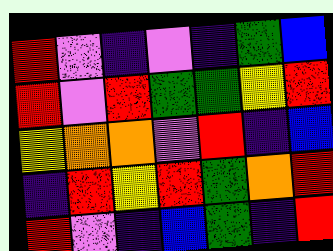[["red", "violet", "indigo", "violet", "indigo", "green", "blue"], ["red", "violet", "red", "green", "green", "yellow", "red"], ["yellow", "orange", "orange", "violet", "red", "indigo", "blue"], ["indigo", "red", "yellow", "red", "green", "orange", "red"], ["red", "violet", "indigo", "blue", "green", "indigo", "red"]]